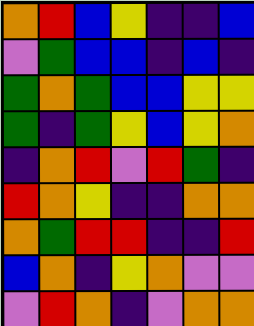[["orange", "red", "blue", "yellow", "indigo", "indigo", "blue"], ["violet", "green", "blue", "blue", "indigo", "blue", "indigo"], ["green", "orange", "green", "blue", "blue", "yellow", "yellow"], ["green", "indigo", "green", "yellow", "blue", "yellow", "orange"], ["indigo", "orange", "red", "violet", "red", "green", "indigo"], ["red", "orange", "yellow", "indigo", "indigo", "orange", "orange"], ["orange", "green", "red", "red", "indigo", "indigo", "red"], ["blue", "orange", "indigo", "yellow", "orange", "violet", "violet"], ["violet", "red", "orange", "indigo", "violet", "orange", "orange"]]